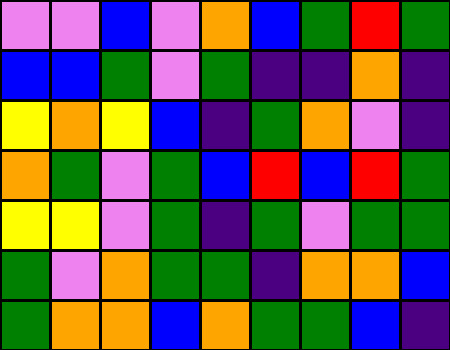[["violet", "violet", "blue", "violet", "orange", "blue", "green", "red", "green"], ["blue", "blue", "green", "violet", "green", "indigo", "indigo", "orange", "indigo"], ["yellow", "orange", "yellow", "blue", "indigo", "green", "orange", "violet", "indigo"], ["orange", "green", "violet", "green", "blue", "red", "blue", "red", "green"], ["yellow", "yellow", "violet", "green", "indigo", "green", "violet", "green", "green"], ["green", "violet", "orange", "green", "green", "indigo", "orange", "orange", "blue"], ["green", "orange", "orange", "blue", "orange", "green", "green", "blue", "indigo"]]